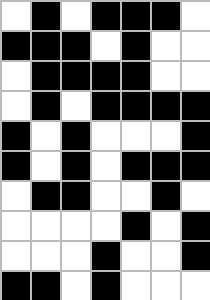[["white", "black", "white", "black", "black", "black", "white"], ["black", "black", "black", "white", "black", "white", "white"], ["white", "black", "black", "black", "black", "white", "white"], ["white", "black", "white", "black", "black", "black", "black"], ["black", "white", "black", "white", "white", "white", "black"], ["black", "white", "black", "white", "black", "black", "black"], ["white", "black", "black", "white", "white", "black", "white"], ["white", "white", "white", "white", "black", "white", "black"], ["white", "white", "white", "black", "white", "white", "black"], ["black", "black", "white", "black", "white", "white", "white"]]